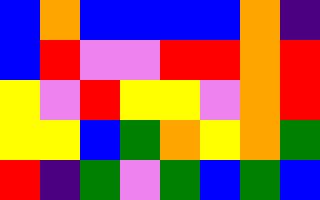[["blue", "orange", "blue", "blue", "blue", "blue", "orange", "indigo"], ["blue", "red", "violet", "violet", "red", "red", "orange", "red"], ["yellow", "violet", "red", "yellow", "yellow", "violet", "orange", "red"], ["yellow", "yellow", "blue", "green", "orange", "yellow", "orange", "green"], ["red", "indigo", "green", "violet", "green", "blue", "green", "blue"]]